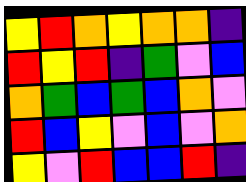[["yellow", "red", "orange", "yellow", "orange", "orange", "indigo"], ["red", "yellow", "red", "indigo", "green", "violet", "blue"], ["orange", "green", "blue", "green", "blue", "orange", "violet"], ["red", "blue", "yellow", "violet", "blue", "violet", "orange"], ["yellow", "violet", "red", "blue", "blue", "red", "indigo"]]